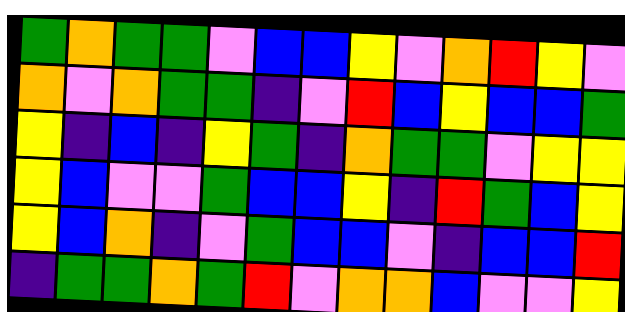[["green", "orange", "green", "green", "violet", "blue", "blue", "yellow", "violet", "orange", "red", "yellow", "violet"], ["orange", "violet", "orange", "green", "green", "indigo", "violet", "red", "blue", "yellow", "blue", "blue", "green"], ["yellow", "indigo", "blue", "indigo", "yellow", "green", "indigo", "orange", "green", "green", "violet", "yellow", "yellow"], ["yellow", "blue", "violet", "violet", "green", "blue", "blue", "yellow", "indigo", "red", "green", "blue", "yellow"], ["yellow", "blue", "orange", "indigo", "violet", "green", "blue", "blue", "violet", "indigo", "blue", "blue", "red"], ["indigo", "green", "green", "orange", "green", "red", "violet", "orange", "orange", "blue", "violet", "violet", "yellow"]]